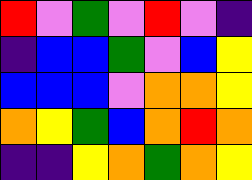[["red", "violet", "green", "violet", "red", "violet", "indigo"], ["indigo", "blue", "blue", "green", "violet", "blue", "yellow"], ["blue", "blue", "blue", "violet", "orange", "orange", "yellow"], ["orange", "yellow", "green", "blue", "orange", "red", "orange"], ["indigo", "indigo", "yellow", "orange", "green", "orange", "yellow"]]